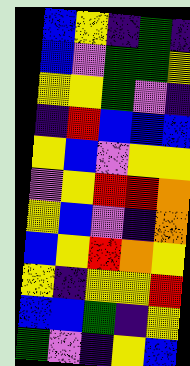[["blue", "yellow", "indigo", "green", "indigo"], ["blue", "violet", "green", "green", "yellow"], ["yellow", "yellow", "green", "violet", "indigo"], ["indigo", "red", "blue", "blue", "blue"], ["yellow", "blue", "violet", "yellow", "yellow"], ["violet", "yellow", "red", "red", "orange"], ["yellow", "blue", "violet", "indigo", "orange"], ["blue", "yellow", "red", "orange", "yellow"], ["yellow", "indigo", "yellow", "yellow", "red"], ["blue", "blue", "green", "indigo", "yellow"], ["green", "violet", "indigo", "yellow", "blue"]]